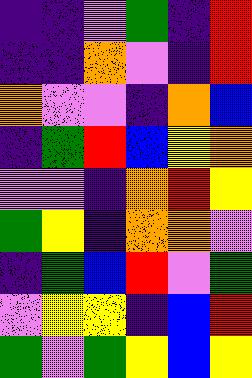[["indigo", "indigo", "violet", "green", "indigo", "red"], ["indigo", "indigo", "orange", "violet", "indigo", "red"], ["orange", "violet", "violet", "indigo", "orange", "blue"], ["indigo", "green", "red", "blue", "yellow", "orange"], ["violet", "violet", "indigo", "orange", "red", "yellow"], ["green", "yellow", "indigo", "orange", "orange", "violet"], ["indigo", "green", "blue", "red", "violet", "green"], ["violet", "yellow", "yellow", "indigo", "blue", "red"], ["green", "violet", "green", "yellow", "blue", "yellow"]]